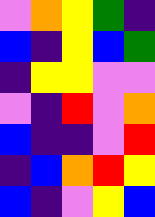[["violet", "orange", "yellow", "green", "indigo"], ["blue", "indigo", "yellow", "blue", "green"], ["indigo", "yellow", "yellow", "violet", "violet"], ["violet", "indigo", "red", "violet", "orange"], ["blue", "indigo", "indigo", "violet", "red"], ["indigo", "blue", "orange", "red", "yellow"], ["blue", "indigo", "violet", "yellow", "blue"]]